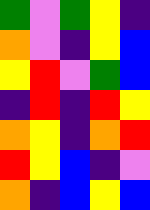[["green", "violet", "green", "yellow", "indigo"], ["orange", "violet", "indigo", "yellow", "blue"], ["yellow", "red", "violet", "green", "blue"], ["indigo", "red", "indigo", "red", "yellow"], ["orange", "yellow", "indigo", "orange", "red"], ["red", "yellow", "blue", "indigo", "violet"], ["orange", "indigo", "blue", "yellow", "blue"]]